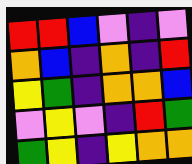[["red", "red", "blue", "violet", "indigo", "violet"], ["orange", "blue", "indigo", "orange", "indigo", "red"], ["yellow", "green", "indigo", "orange", "orange", "blue"], ["violet", "yellow", "violet", "indigo", "red", "green"], ["green", "yellow", "indigo", "yellow", "orange", "orange"]]